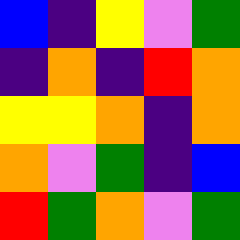[["blue", "indigo", "yellow", "violet", "green"], ["indigo", "orange", "indigo", "red", "orange"], ["yellow", "yellow", "orange", "indigo", "orange"], ["orange", "violet", "green", "indigo", "blue"], ["red", "green", "orange", "violet", "green"]]